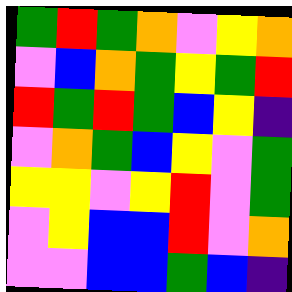[["green", "red", "green", "orange", "violet", "yellow", "orange"], ["violet", "blue", "orange", "green", "yellow", "green", "red"], ["red", "green", "red", "green", "blue", "yellow", "indigo"], ["violet", "orange", "green", "blue", "yellow", "violet", "green"], ["yellow", "yellow", "violet", "yellow", "red", "violet", "green"], ["violet", "yellow", "blue", "blue", "red", "violet", "orange"], ["violet", "violet", "blue", "blue", "green", "blue", "indigo"]]